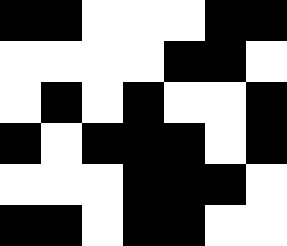[["black", "black", "white", "white", "white", "black", "black"], ["white", "white", "white", "white", "black", "black", "white"], ["white", "black", "white", "black", "white", "white", "black"], ["black", "white", "black", "black", "black", "white", "black"], ["white", "white", "white", "black", "black", "black", "white"], ["black", "black", "white", "black", "black", "white", "white"]]